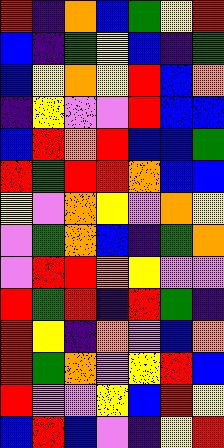[["red", "indigo", "orange", "blue", "green", "yellow", "red"], ["blue", "indigo", "green", "yellow", "blue", "indigo", "green"], ["blue", "yellow", "orange", "yellow", "red", "blue", "orange"], ["indigo", "yellow", "violet", "violet", "red", "blue", "blue"], ["blue", "red", "orange", "red", "blue", "blue", "green"], ["red", "green", "red", "red", "orange", "blue", "blue"], ["yellow", "violet", "orange", "yellow", "violet", "orange", "yellow"], ["violet", "green", "orange", "blue", "indigo", "green", "orange"], ["violet", "red", "red", "orange", "yellow", "violet", "violet"], ["red", "green", "red", "indigo", "red", "green", "indigo"], ["red", "yellow", "indigo", "orange", "violet", "blue", "orange"], ["red", "green", "orange", "violet", "yellow", "red", "blue"], ["red", "violet", "violet", "yellow", "blue", "red", "yellow"], ["blue", "red", "blue", "violet", "indigo", "yellow", "red"]]